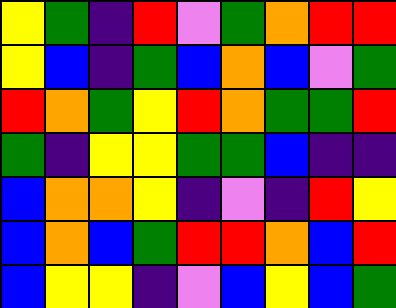[["yellow", "green", "indigo", "red", "violet", "green", "orange", "red", "red"], ["yellow", "blue", "indigo", "green", "blue", "orange", "blue", "violet", "green"], ["red", "orange", "green", "yellow", "red", "orange", "green", "green", "red"], ["green", "indigo", "yellow", "yellow", "green", "green", "blue", "indigo", "indigo"], ["blue", "orange", "orange", "yellow", "indigo", "violet", "indigo", "red", "yellow"], ["blue", "orange", "blue", "green", "red", "red", "orange", "blue", "red"], ["blue", "yellow", "yellow", "indigo", "violet", "blue", "yellow", "blue", "green"]]